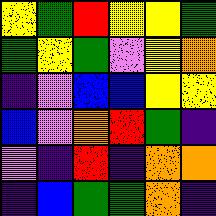[["yellow", "green", "red", "yellow", "yellow", "green"], ["green", "yellow", "green", "violet", "yellow", "orange"], ["indigo", "violet", "blue", "blue", "yellow", "yellow"], ["blue", "violet", "orange", "red", "green", "indigo"], ["violet", "indigo", "red", "indigo", "orange", "orange"], ["indigo", "blue", "green", "green", "orange", "indigo"]]